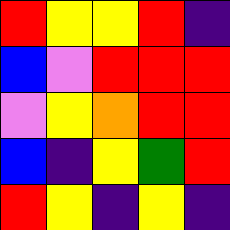[["red", "yellow", "yellow", "red", "indigo"], ["blue", "violet", "red", "red", "red"], ["violet", "yellow", "orange", "red", "red"], ["blue", "indigo", "yellow", "green", "red"], ["red", "yellow", "indigo", "yellow", "indigo"]]